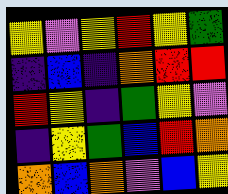[["yellow", "violet", "yellow", "red", "yellow", "green"], ["indigo", "blue", "indigo", "orange", "red", "red"], ["red", "yellow", "indigo", "green", "yellow", "violet"], ["indigo", "yellow", "green", "blue", "red", "orange"], ["orange", "blue", "orange", "violet", "blue", "yellow"]]